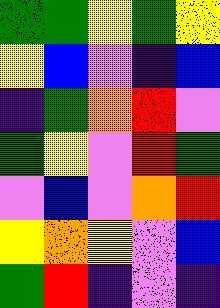[["green", "green", "yellow", "green", "yellow"], ["yellow", "blue", "violet", "indigo", "blue"], ["indigo", "green", "orange", "red", "violet"], ["green", "yellow", "violet", "red", "green"], ["violet", "blue", "violet", "orange", "red"], ["yellow", "orange", "yellow", "violet", "blue"], ["green", "red", "indigo", "violet", "indigo"]]